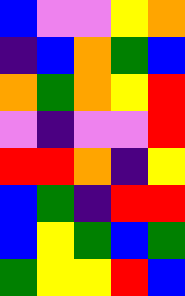[["blue", "violet", "violet", "yellow", "orange"], ["indigo", "blue", "orange", "green", "blue"], ["orange", "green", "orange", "yellow", "red"], ["violet", "indigo", "violet", "violet", "red"], ["red", "red", "orange", "indigo", "yellow"], ["blue", "green", "indigo", "red", "red"], ["blue", "yellow", "green", "blue", "green"], ["green", "yellow", "yellow", "red", "blue"]]